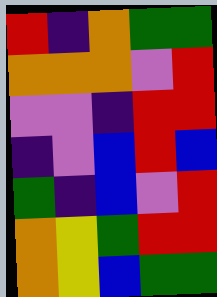[["red", "indigo", "orange", "green", "green"], ["orange", "orange", "orange", "violet", "red"], ["violet", "violet", "indigo", "red", "red"], ["indigo", "violet", "blue", "red", "blue"], ["green", "indigo", "blue", "violet", "red"], ["orange", "yellow", "green", "red", "red"], ["orange", "yellow", "blue", "green", "green"]]